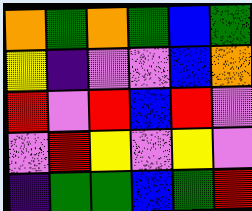[["orange", "green", "orange", "green", "blue", "green"], ["yellow", "indigo", "violet", "violet", "blue", "orange"], ["red", "violet", "red", "blue", "red", "violet"], ["violet", "red", "yellow", "violet", "yellow", "violet"], ["indigo", "green", "green", "blue", "green", "red"]]